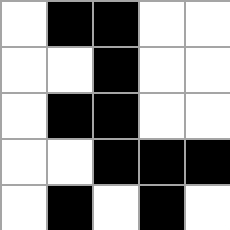[["white", "black", "black", "white", "white"], ["white", "white", "black", "white", "white"], ["white", "black", "black", "white", "white"], ["white", "white", "black", "black", "black"], ["white", "black", "white", "black", "white"]]